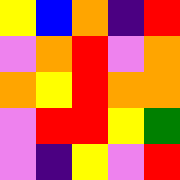[["yellow", "blue", "orange", "indigo", "red"], ["violet", "orange", "red", "violet", "orange"], ["orange", "yellow", "red", "orange", "orange"], ["violet", "red", "red", "yellow", "green"], ["violet", "indigo", "yellow", "violet", "red"]]